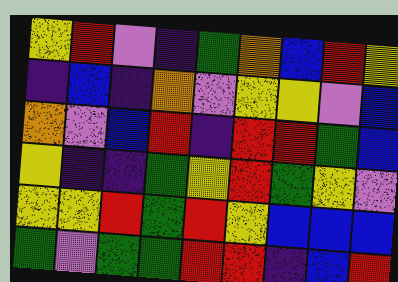[["yellow", "red", "violet", "indigo", "green", "orange", "blue", "red", "yellow"], ["indigo", "blue", "indigo", "orange", "violet", "yellow", "yellow", "violet", "blue"], ["orange", "violet", "blue", "red", "indigo", "red", "red", "green", "blue"], ["yellow", "indigo", "indigo", "green", "yellow", "red", "green", "yellow", "violet"], ["yellow", "yellow", "red", "green", "red", "yellow", "blue", "blue", "blue"], ["green", "violet", "green", "green", "red", "red", "indigo", "blue", "red"]]